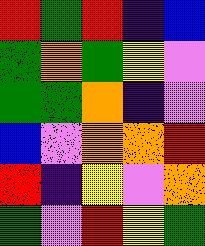[["red", "green", "red", "indigo", "blue"], ["green", "orange", "green", "yellow", "violet"], ["green", "green", "orange", "indigo", "violet"], ["blue", "violet", "orange", "orange", "red"], ["red", "indigo", "yellow", "violet", "orange"], ["green", "violet", "red", "yellow", "green"]]